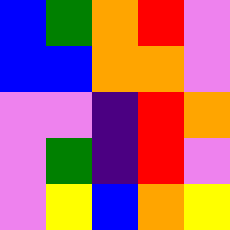[["blue", "green", "orange", "red", "violet"], ["blue", "blue", "orange", "orange", "violet"], ["violet", "violet", "indigo", "red", "orange"], ["violet", "green", "indigo", "red", "violet"], ["violet", "yellow", "blue", "orange", "yellow"]]